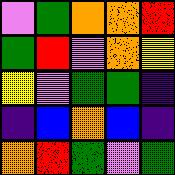[["violet", "green", "orange", "orange", "red"], ["green", "red", "violet", "orange", "yellow"], ["yellow", "violet", "green", "green", "indigo"], ["indigo", "blue", "orange", "blue", "indigo"], ["orange", "red", "green", "violet", "green"]]